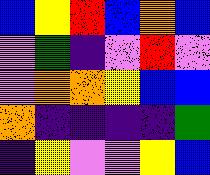[["blue", "yellow", "red", "blue", "orange", "blue"], ["violet", "green", "indigo", "violet", "red", "violet"], ["violet", "orange", "orange", "yellow", "blue", "blue"], ["orange", "indigo", "indigo", "indigo", "indigo", "green"], ["indigo", "yellow", "violet", "violet", "yellow", "blue"]]